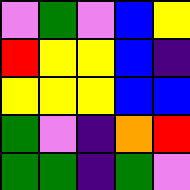[["violet", "green", "violet", "blue", "yellow"], ["red", "yellow", "yellow", "blue", "indigo"], ["yellow", "yellow", "yellow", "blue", "blue"], ["green", "violet", "indigo", "orange", "red"], ["green", "green", "indigo", "green", "violet"]]